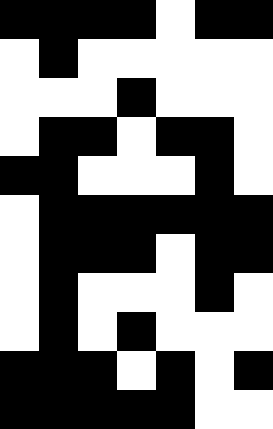[["black", "black", "black", "black", "white", "black", "black"], ["white", "black", "white", "white", "white", "white", "white"], ["white", "white", "white", "black", "white", "white", "white"], ["white", "black", "black", "white", "black", "black", "white"], ["black", "black", "white", "white", "white", "black", "white"], ["white", "black", "black", "black", "black", "black", "black"], ["white", "black", "black", "black", "white", "black", "black"], ["white", "black", "white", "white", "white", "black", "white"], ["white", "black", "white", "black", "white", "white", "white"], ["black", "black", "black", "white", "black", "white", "black"], ["black", "black", "black", "black", "black", "white", "white"]]